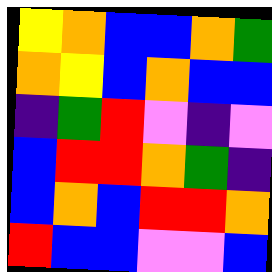[["yellow", "orange", "blue", "blue", "orange", "green"], ["orange", "yellow", "blue", "orange", "blue", "blue"], ["indigo", "green", "red", "violet", "indigo", "violet"], ["blue", "red", "red", "orange", "green", "indigo"], ["blue", "orange", "blue", "red", "red", "orange"], ["red", "blue", "blue", "violet", "violet", "blue"]]